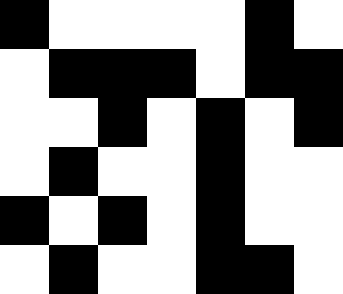[["black", "white", "white", "white", "white", "black", "white"], ["white", "black", "black", "black", "white", "black", "black"], ["white", "white", "black", "white", "black", "white", "black"], ["white", "black", "white", "white", "black", "white", "white"], ["black", "white", "black", "white", "black", "white", "white"], ["white", "black", "white", "white", "black", "black", "white"]]